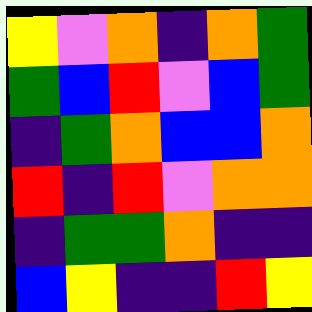[["yellow", "violet", "orange", "indigo", "orange", "green"], ["green", "blue", "red", "violet", "blue", "green"], ["indigo", "green", "orange", "blue", "blue", "orange"], ["red", "indigo", "red", "violet", "orange", "orange"], ["indigo", "green", "green", "orange", "indigo", "indigo"], ["blue", "yellow", "indigo", "indigo", "red", "yellow"]]